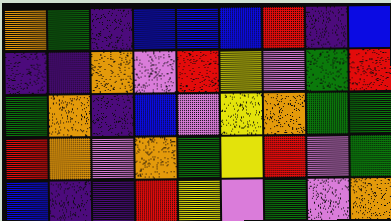[["orange", "green", "indigo", "blue", "blue", "blue", "red", "indigo", "blue"], ["indigo", "indigo", "orange", "violet", "red", "yellow", "violet", "green", "red"], ["green", "orange", "indigo", "blue", "violet", "yellow", "orange", "green", "green"], ["red", "orange", "violet", "orange", "green", "yellow", "red", "violet", "green"], ["blue", "indigo", "indigo", "red", "yellow", "violet", "green", "violet", "orange"]]